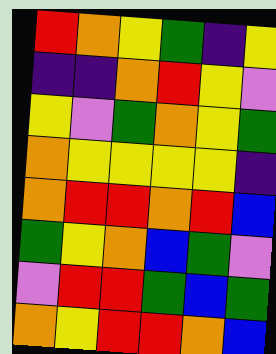[["red", "orange", "yellow", "green", "indigo", "yellow"], ["indigo", "indigo", "orange", "red", "yellow", "violet"], ["yellow", "violet", "green", "orange", "yellow", "green"], ["orange", "yellow", "yellow", "yellow", "yellow", "indigo"], ["orange", "red", "red", "orange", "red", "blue"], ["green", "yellow", "orange", "blue", "green", "violet"], ["violet", "red", "red", "green", "blue", "green"], ["orange", "yellow", "red", "red", "orange", "blue"]]